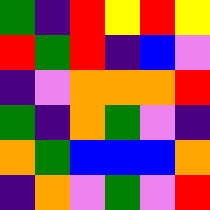[["green", "indigo", "red", "yellow", "red", "yellow"], ["red", "green", "red", "indigo", "blue", "violet"], ["indigo", "violet", "orange", "orange", "orange", "red"], ["green", "indigo", "orange", "green", "violet", "indigo"], ["orange", "green", "blue", "blue", "blue", "orange"], ["indigo", "orange", "violet", "green", "violet", "red"]]